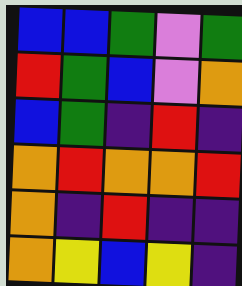[["blue", "blue", "green", "violet", "green"], ["red", "green", "blue", "violet", "orange"], ["blue", "green", "indigo", "red", "indigo"], ["orange", "red", "orange", "orange", "red"], ["orange", "indigo", "red", "indigo", "indigo"], ["orange", "yellow", "blue", "yellow", "indigo"]]